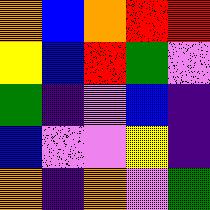[["orange", "blue", "orange", "red", "red"], ["yellow", "blue", "red", "green", "violet"], ["green", "indigo", "violet", "blue", "indigo"], ["blue", "violet", "violet", "yellow", "indigo"], ["orange", "indigo", "orange", "violet", "green"]]